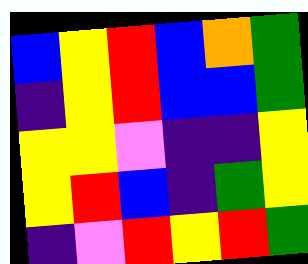[["blue", "yellow", "red", "blue", "orange", "green"], ["indigo", "yellow", "red", "blue", "blue", "green"], ["yellow", "yellow", "violet", "indigo", "indigo", "yellow"], ["yellow", "red", "blue", "indigo", "green", "yellow"], ["indigo", "violet", "red", "yellow", "red", "green"]]